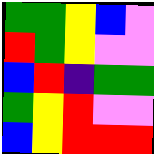[["green", "green", "yellow", "blue", "violet"], ["red", "green", "yellow", "violet", "violet"], ["blue", "red", "indigo", "green", "green"], ["green", "yellow", "red", "violet", "violet"], ["blue", "yellow", "red", "red", "red"]]